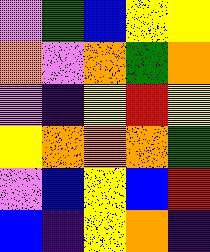[["violet", "green", "blue", "yellow", "yellow"], ["orange", "violet", "orange", "green", "orange"], ["violet", "indigo", "yellow", "red", "yellow"], ["yellow", "orange", "orange", "orange", "green"], ["violet", "blue", "yellow", "blue", "red"], ["blue", "indigo", "yellow", "orange", "indigo"]]